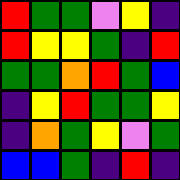[["red", "green", "green", "violet", "yellow", "indigo"], ["red", "yellow", "yellow", "green", "indigo", "red"], ["green", "green", "orange", "red", "green", "blue"], ["indigo", "yellow", "red", "green", "green", "yellow"], ["indigo", "orange", "green", "yellow", "violet", "green"], ["blue", "blue", "green", "indigo", "red", "indigo"]]